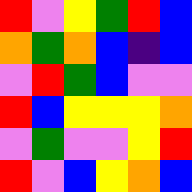[["red", "violet", "yellow", "green", "red", "blue"], ["orange", "green", "orange", "blue", "indigo", "blue"], ["violet", "red", "green", "blue", "violet", "violet"], ["red", "blue", "yellow", "yellow", "yellow", "orange"], ["violet", "green", "violet", "violet", "yellow", "red"], ["red", "violet", "blue", "yellow", "orange", "blue"]]